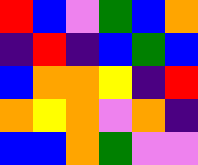[["red", "blue", "violet", "green", "blue", "orange"], ["indigo", "red", "indigo", "blue", "green", "blue"], ["blue", "orange", "orange", "yellow", "indigo", "red"], ["orange", "yellow", "orange", "violet", "orange", "indigo"], ["blue", "blue", "orange", "green", "violet", "violet"]]